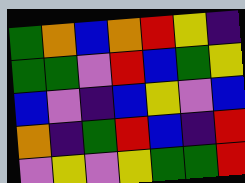[["green", "orange", "blue", "orange", "red", "yellow", "indigo"], ["green", "green", "violet", "red", "blue", "green", "yellow"], ["blue", "violet", "indigo", "blue", "yellow", "violet", "blue"], ["orange", "indigo", "green", "red", "blue", "indigo", "red"], ["violet", "yellow", "violet", "yellow", "green", "green", "red"]]